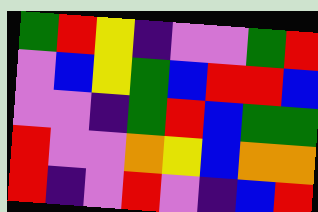[["green", "red", "yellow", "indigo", "violet", "violet", "green", "red"], ["violet", "blue", "yellow", "green", "blue", "red", "red", "blue"], ["violet", "violet", "indigo", "green", "red", "blue", "green", "green"], ["red", "violet", "violet", "orange", "yellow", "blue", "orange", "orange"], ["red", "indigo", "violet", "red", "violet", "indigo", "blue", "red"]]